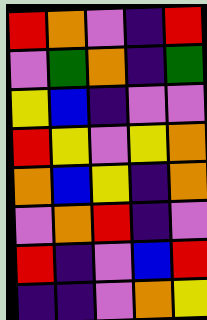[["red", "orange", "violet", "indigo", "red"], ["violet", "green", "orange", "indigo", "green"], ["yellow", "blue", "indigo", "violet", "violet"], ["red", "yellow", "violet", "yellow", "orange"], ["orange", "blue", "yellow", "indigo", "orange"], ["violet", "orange", "red", "indigo", "violet"], ["red", "indigo", "violet", "blue", "red"], ["indigo", "indigo", "violet", "orange", "yellow"]]